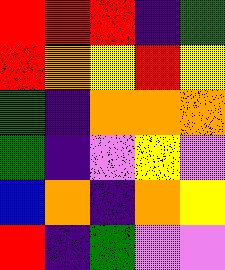[["red", "red", "red", "indigo", "green"], ["red", "orange", "yellow", "red", "yellow"], ["green", "indigo", "orange", "orange", "orange"], ["green", "indigo", "violet", "yellow", "violet"], ["blue", "orange", "indigo", "orange", "yellow"], ["red", "indigo", "green", "violet", "violet"]]